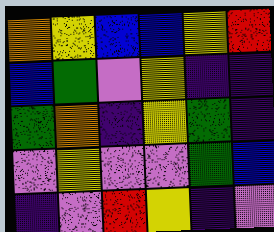[["orange", "yellow", "blue", "blue", "yellow", "red"], ["blue", "green", "violet", "yellow", "indigo", "indigo"], ["green", "orange", "indigo", "yellow", "green", "indigo"], ["violet", "yellow", "violet", "violet", "green", "blue"], ["indigo", "violet", "red", "yellow", "indigo", "violet"]]